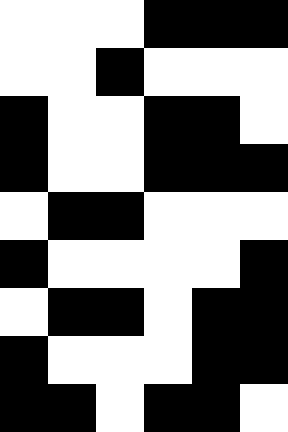[["white", "white", "white", "black", "black", "black"], ["white", "white", "black", "white", "white", "white"], ["black", "white", "white", "black", "black", "white"], ["black", "white", "white", "black", "black", "black"], ["white", "black", "black", "white", "white", "white"], ["black", "white", "white", "white", "white", "black"], ["white", "black", "black", "white", "black", "black"], ["black", "white", "white", "white", "black", "black"], ["black", "black", "white", "black", "black", "white"]]